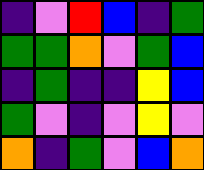[["indigo", "violet", "red", "blue", "indigo", "green"], ["green", "green", "orange", "violet", "green", "blue"], ["indigo", "green", "indigo", "indigo", "yellow", "blue"], ["green", "violet", "indigo", "violet", "yellow", "violet"], ["orange", "indigo", "green", "violet", "blue", "orange"]]